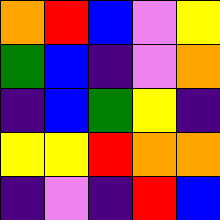[["orange", "red", "blue", "violet", "yellow"], ["green", "blue", "indigo", "violet", "orange"], ["indigo", "blue", "green", "yellow", "indigo"], ["yellow", "yellow", "red", "orange", "orange"], ["indigo", "violet", "indigo", "red", "blue"]]